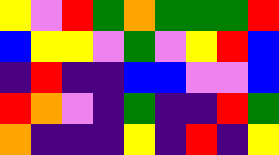[["yellow", "violet", "red", "green", "orange", "green", "green", "green", "red"], ["blue", "yellow", "yellow", "violet", "green", "violet", "yellow", "red", "blue"], ["indigo", "red", "indigo", "indigo", "blue", "blue", "violet", "violet", "blue"], ["red", "orange", "violet", "indigo", "green", "indigo", "indigo", "red", "green"], ["orange", "indigo", "indigo", "indigo", "yellow", "indigo", "red", "indigo", "yellow"]]